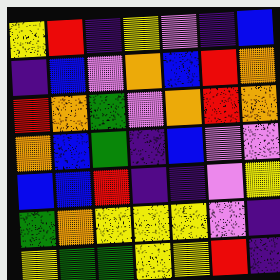[["yellow", "red", "indigo", "yellow", "violet", "indigo", "blue"], ["indigo", "blue", "violet", "orange", "blue", "red", "orange"], ["red", "orange", "green", "violet", "orange", "red", "orange"], ["orange", "blue", "green", "indigo", "blue", "violet", "violet"], ["blue", "blue", "red", "indigo", "indigo", "violet", "yellow"], ["green", "orange", "yellow", "yellow", "yellow", "violet", "indigo"], ["yellow", "green", "green", "yellow", "yellow", "red", "indigo"]]